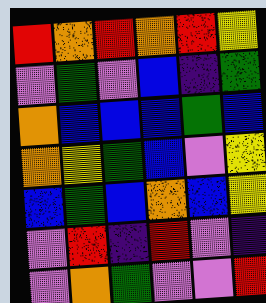[["red", "orange", "red", "orange", "red", "yellow"], ["violet", "green", "violet", "blue", "indigo", "green"], ["orange", "blue", "blue", "blue", "green", "blue"], ["orange", "yellow", "green", "blue", "violet", "yellow"], ["blue", "green", "blue", "orange", "blue", "yellow"], ["violet", "red", "indigo", "red", "violet", "indigo"], ["violet", "orange", "green", "violet", "violet", "red"]]